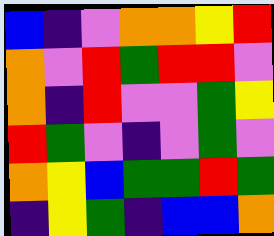[["blue", "indigo", "violet", "orange", "orange", "yellow", "red"], ["orange", "violet", "red", "green", "red", "red", "violet"], ["orange", "indigo", "red", "violet", "violet", "green", "yellow"], ["red", "green", "violet", "indigo", "violet", "green", "violet"], ["orange", "yellow", "blue", "green", "green", "red", "green"], ["indigo", "yellow", "green", "indigo", "blue", "blue", "orange"]]